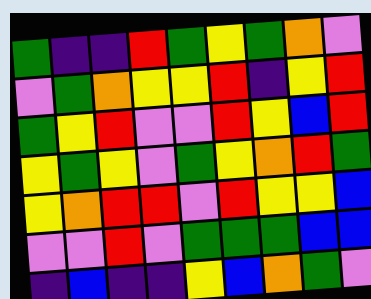[["green", "indigo", "indigo", "red", "green", "yellow", "green", "orange", "violet"], ["violet", "green", "orange", "yellow", "yellow", "red", "indigo", "yellow", "red"], ["green", "yellow", "red", "violet", "violet", "red", "yellow", "blue", "red"], ["yellow", "green", "yellow", "violet", "green", "yellow", "orange", "red", "green"], ["yellow", "orange", "red", "red", "violet", "red", "yellow", "yellow", "blue"], ["violet", "violet", "red", "violet", "green", "green", "green", "blue", "blue"], ["indigo", "blue", "indigo", "indigo", "yellow", "blue", "orange", "green", "violet"]]